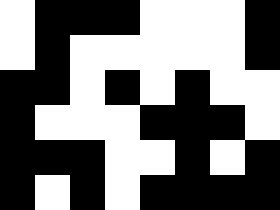[["white", "black", "black", "black", "white", "white", "white", "black"], ["white", "black", "white", "white", "white", "white", "white", "black"], ["black", "black", "white", "black", "white", "black", "white", "white"], ["black", "white", "white", "white", "black", "black", "black", "white"], ["black", "black", "black", "white", "white", "black", "white", "black"], ["black", "white", "black", "white", "black", "black", "black", "black"]]